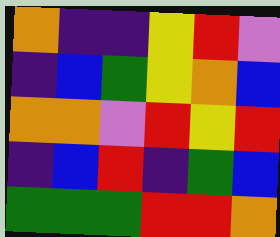[["orange", "indigo", "indigo", "yellow", "red", "violet"], ["indigo", "blue", "green", "yellow", "orange", "blue"], ["orange", "orange", "violet", "red", "yellow", "red"], ["indigo", "blue", "red", "indigo", "green", "blue"], ["green", "green", "green", "red", "red", "orange"]]